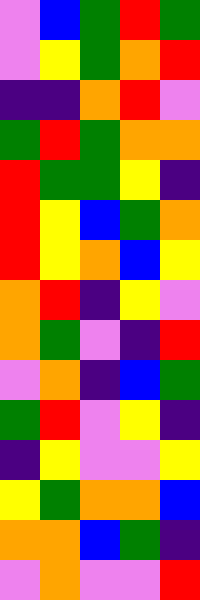[["violet", "blue", "green", "red", "green"], ["violet", "yellow", "green", "orange", "red"], ["indigo", "indigo", "orange", "red", "violet"], ["green", "red", "green", "orange", "orange"], ["red", "green", "green", "yellow", "indigo"], ["red", "yellow", "blue", "green", "orange"], ["red", "yellow", "orange", "blue", "yellow"], ["orange", "red", "indigo", "yellow", "violet"], ["orange", "green", "violet", "indigo", "red"], ["violet", "orange", "indigo", "blue", "green"], ["green", "red", "violet", "yellow", "indigo"], ["indigo", "yellow", "violet", "violet", "yellow"], ["yellow", "green", "orange", "orange", "blue"], ["orange", "orange", "blue", "green", "indigo"], ["violet", "orange", "violet", "violet", "red"]]